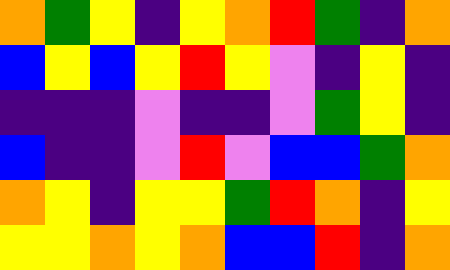[["orange", "green", "yellow", "indigo", "yellow", "orange", "red", "green", "indigo", "orange"], ["blue", "yellow", "blue", "yellow", "red", "yellow", "violet", "indigo", "yellow", "indigo"], ["indigo", "indigo", "indigo", "violet", "indigo", "indigo", "violet", "green", "yellow", "indigo"], ["blue", "indigo", "indigo", "violet", "red", "violet", "blue", "blue", "green", "orange"], ["orange", "yellow", "indigo", "yellow", "yellow", "green", "red", "orange", "indigo", "yellow"], ["yellow", "yellow", "orange", "yellow", "orange", "blue", "blue", "red", "indigo", "orange"]]